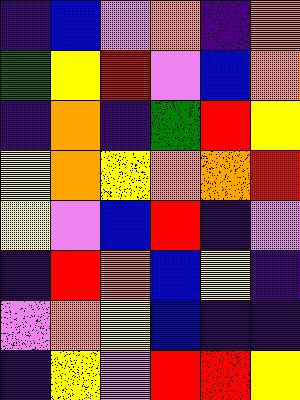[["indigo", "blue", "violet", "orange", "indigo", "orange"], ["green", "yellow", "red", "violet", "blue", "orange"], ["indigo", "orange", "indigo", "green", "red", "yellow"], ["yellow", "orange", "yellow", "orange", "orange", "red"], ["yellow", "violet", "blue", "red", "indigo", "violet"], ["indigo", "red", "orange", "blue", "yellow", "indigo"], ["violet", "orange", "yellow", "blue", "indigo", "indigo"], ["indigo", "yellow", "violet", "red", "red", "yellow"]]